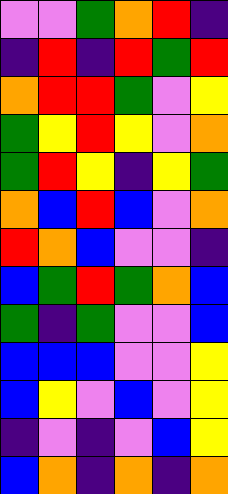[["violet", "violet", "green", "orange", "red", "indigo"], ["indigo", "red", "indigo", "red", "green", "red"], ["orange", "red", "red", "green", "violet", "yellow"], ["green", "yellow", "red", "yellow", "violet", "orange"], ["green", "red", "yellow", "indigo", "yellow", "green"], ["orange", "blue", "red", "blue", "violet", "orange"], ["red", "orange", "blue", "violet", "violet", "indigo"], ["blue", "green", "red", "green", "orange", "blue"], ["green", "indigo", "green", "violet", "violet", "blue"], ["blue", "blue", "blue", "violet", "violet", "yellow"], ["blue", "yellow", "violet", "blue", "violet", "yellow"], ["indigo", "violet", "indigo", "violet", "blue", "yellow"], ["blue", "orange", "indigo", "orange", "indigo", "orange"]]